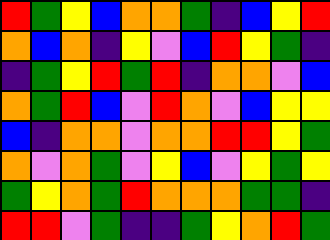[["red", "green", "yellow", "blue", "orange", "orange", "green", "indigo", "blue", "yellow", "red"], ["orange", "blue", "orange", "indigo", "yellow", "violet", "blue", "red", "yellow", "green", "indigo"], ["indigo", "green", "yellow", "red", "green", "red", "indigo", "orange", "orange", "violet", "blue"], ["orange", "green", "red", "blue", "violet", "red", "orange", "violet", "blue", "yellow", "yellow"], ["blue", "indigo", "orange", "orange", "violet", "orange", "orange", "red", "red", "yellow", "green"], ["orange", "violet", "orange", "green", "violet", "yellow", "blue", "violet", "yellow", "green", "yellow"], ["green", "yellow", "orange", "green", "red", "orange", "orange", "orange", "green", "green", "indigo"], ["red", "red", "violet", "green", "indigo", "indigo", "green", "yellow", "orange", "red", "green"]]